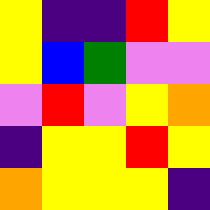[["yellow", "indigo", "indigo", "red", "yellow"], ["yellow", "blue", "green", "violet", "violet"], ["violet", "red", "violet", "yellow", "orange"], ["indigo", "yellow", "yellow", "red", "yellow"], ["orange", "yellow", "yellow", "yellow", "indigo"]]